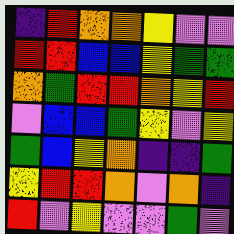[["indigo", "red", "orange", "orange", "yellow", "violet", "violet"], ["red", "red", "blue", "blue", "yellow", "green", "green"], ["orange", "green", "red", "red", "orange", "yellow", "red"], ["violet", "blue", "blue", "green", "yellow", "violet", "yellow"], ["green", "blue", "yellow", "orange", "indigo", "indigo", "green"], ["yellow", "red", "red", "orange", "violet", "orange", "indigo"], ["red", "violet", "yellow", "violet", "violet", "green", "violet"]]